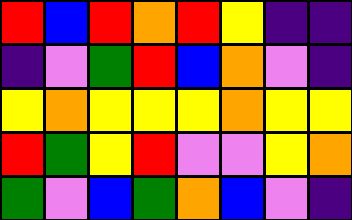[["red", "blue", "red", "orange", "red", "yellow", "indigo", "indigo"], ["indigo", "violet", "green", "red", "blue", "orange", "violet", "indigo"], ["yellow", "orange", "yellow", "yellow", "yellow", "orange", "yellow", "yellow"], ["red", "green", "yellow", "red", "violet", "violet", "yellow", "orange"], ["green", "violet", "blue", "green", "orange", "blue", "violet", "indigo"]]